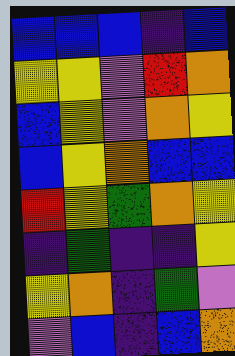[["blue", "blue", "blue", "indigo", "blue"], ["yellow", "yellow", "violet", "red", "orange"], ["blue", "yellow", "violet", "orange", "yellow"], ["blue", "yellow", "orange", "blue", "blue"], ["red", "yellow", "green", "orange", "yellow"], ["indigo", "green", "indigo", "indigo", "yellow"], ["yellow", "orange", "indigo", "green", "violet"], ["violet", "blue", "indigo", "blue", "orange"]]